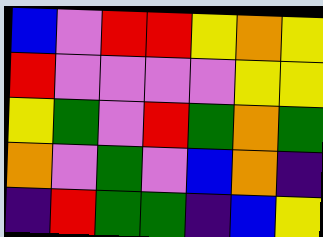[["blue", "violet", "red", "red", "yellow", "orange", "yellow"], ["red", "violet", "violet", "violet", "violet", "yellow", "yellow"], ["yellow", "green", "violet", "red", "green", "orange", "green"], ["orange", "violet", "green", "violet", "blue", "orange", "indigo"], ["indigo", "red", "green", "green", "indigo", "blue", "yellow"]]